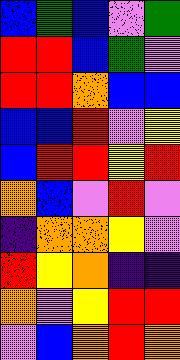[["blue", "green", "blue", "violet", "green"], ["red", "red", "blue", "green", "violet"], ["red", "red", "orange", "blue", "blue"], ["blue", "blue", "red", "violet", "yellow"], ["blue", "red", "red", "yellow", "red"], ["orange", "blue", "violet", "red", "violet"], ["indigo", "orange", "orange", "yellow", "violet"], ["red", "yellow", "orange", "indigo", "indigo"], ["orange", "violet", "yellow", "red", "red"], ["violet", "blue", "orange", "red", "orange"]]